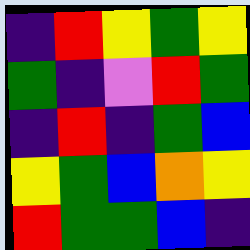[["indigo", "red", "yellow", "green", "yellow"], ["green", "indigo", "violet", "red", "green"], ["indigo", "red", "indigo", "green", "blue"], ["yellow", "green", "blue", "orange", "yellow"], ["red", "green", "green", "blue", "indigo"]]